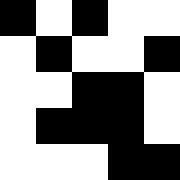[["black", "white", "black", "white", "white"], ["white", "black", "white", "white", "black"], ["white", "white", "black", "black", "white"], ["white", "black", "black", "black", "white"], ["white", "white", "white", "black", "black"]]